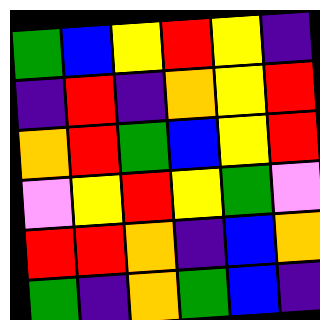[["green", "blue", "yellow", "red", "yellow", "indigo"], ["indigo", "red", "indigo", "orange", "yellow", "red"], ["orange", "red", "green", "blue", "yellow", "red"], ["violet", "yellow", "red", "yellow", "green", "violet"], ["red", "red", "orange", "indigo", "blue", "orange"], ["green", "indigo", "orange", "green", "blue", "indigo"]]